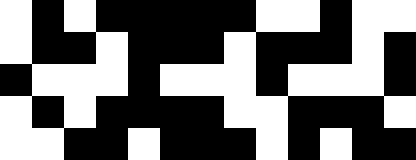[["white", "black", "white", "black", "black", "black", "black", "black", "white", "white", "black", "white", "white"], ["white", "black", "black", "white", "black", "black", "black", "white", "black", "black", "black", "white", "black"], ["black", "white", "white", "white", "black", "white", "white", "white", "black", "white", "white", "white", "black"], ["white", "black", "white", "black", "black", "black", "black", "white", "white", "black", "black", "black", "white"], ["white", "white", "black", "black", "white", "black", "black", "black", "white", "black", "white", "black", "black"]]